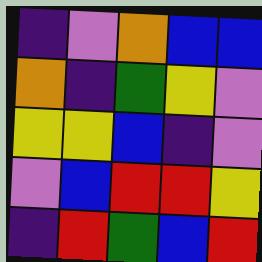[["indigo", "violet", "orange", "blue", "blue"], ["orange", "indigo", "green", "yellow", "violet"], ["yellow", "yellow", "blue", "indigo", "violet"], ["violet", "blue", "red", "red", "yellow"], ["indigo", "red", "green", "blue", "red"]]